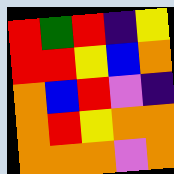[["red", "green", "red", "indigo", "yellow"], ["red", "red", "yellow", "blue", "orange"], ["orange", "blue", "red", "violet", "indigo"], ["orange", "red", "yellow", "orange", "orange"], ["orange", "orange", "orange", "violet", "orange"]]